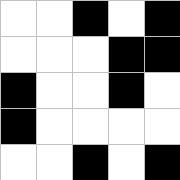[["white", "white", "black", "white", "black"], ["white", "white", "white", "black", "black"], ["black", "white", "white", "black", "white"], ["black", "white", "white", "white", "white"], ["white", "white", "black", "white", "black"]]